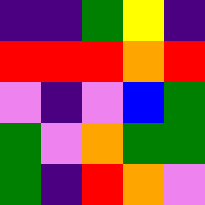[["indigo", "indigo", "green", "yellow", "indigo"], ["red", "red", "red", "orange", "red"], ["violet", "indigo", "violet", "blue", "green"], ["green", "violet", "orange", "green", "green"], ["green", "indigo", "red", "orange", "violet"]]